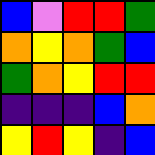[["blue", "violet", "red", "red", "green"], ["orange", "yellow", "orange", "green", "blue"], ["green", "orange", "yellow", "red", "red"], ["indigo", "indigo", "indigo", "blue", "orange"], ["yellow", "red", "yellow", "indigo", "blue"]]